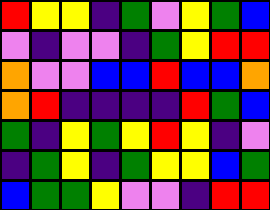[["red", "yellow", "yellow", "indigo", "green", "violet", "yellow", "green", "blue"], ["violet", "indigo", "violet", "violet", "indigo", "green", "yellow", "red", "red"], ["orange", "violet", "violet", "blue", "blue", "red", "blue", "blue", "orange"], ["orange", "red", "indigo", "indigo", "indigo", "indigo", "red", "green", "blue"], ["green", "indigo", "yellow", "green", "yellow", "red", "yellow", "indigo", "violet"], ["indigo", "green", "yellow", "indigo", "green", "yellow", "yellow", "blue", "green"], ["blue", "green", "green", "yellow", "violet", "violet", "indigo", "red", "red"]]